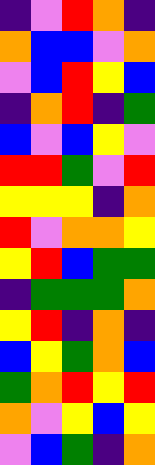[["indigo", "violet", "red", "orange", "indigo"], ["orange", "blue", "blue", "violet", "orange"], ["violet", "blue", "red", "yellow", "blue"], ["indigo", "orange", "red", "indigo", "green"], ["blue", "violet", "blue", "yellow", "violet"], ["red", "red", "green", "violet", "red"], ["yellow", "yellow", "yellow", "indigo", "orange"], ["red", "violet", "orange", "orange", "yellow"], ["yellow", "red", "blue", "green", "green"], ["indigo", "green", "green", "green", "orange"], ["yellow", "red", "indigo", "orange", "indigo"], ["blue", "yellow", "green", "orange", "blue"], ["green", "orange", "red", "yellow", "red"], ["orange", "violet", "yellow", "blue", "yellow"], ["violet", "blue", "green", "indigo", "orange"]]